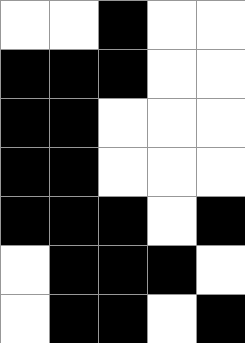[["white", "white", "black", "white", "white"], ["black", "black", "black", "white", "white"], ["black", "black", "white", "white", "white"], ["black", "black", "white", "white", "white"], ["black", "black", "black", "white", "black"], ["white", "black", "black", "black", "white"], ["white", "black", "black", "white", "black"]]